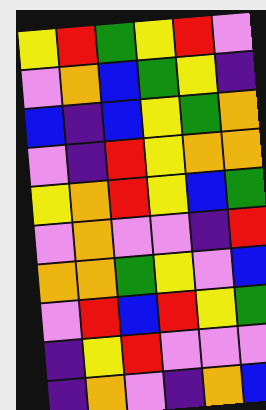[["yellow", "red", "green", "yellow", "red", "violet"], ["violet", "orange", "blue", "green", "yellow", "indigo"], ["blue", "indigo", "blue", "yellow", "green", "orange"], ["violet", "indigo", "red", "yellow", "orange", "orange"], ["yellow", "orange", "red", "yellow", "blue", "green"], ["violet", "orange", "violet", "violet", "indigo", "red"], ["orange", "orange", "green", "yellow", "violet", "blue"], ["violet", "red", "blue", "red", "yellow", "green"], ["indigo", "yellow", "red", "violet", "violet", "violet"], ["indigo", "orange", "violet", "indigo", "orange", "blue"]]